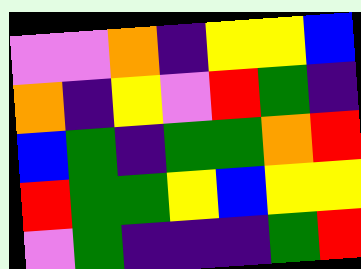[["violet", "violet", "orange", "indigo", "yellow", "yellow", "blue"], ["orange", "indigo", "yellow", "violet", "red", "green", "indigo"], ["blue", "green", "indigo", "green", "green", "orange", "red"], ["red", "green", "green", "yellow", "blue", "yellow", "yellow"], ["violet", "green", "indigo", "indigo", "indigo", "green", "red"]]